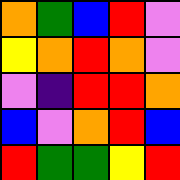[["orange", "green", "blue", "red", "violet"], ["yellow", "orange", "red", "orange", "violet"], ["violet", "indigo", "red", "red", "orange"], ["blue", "violet", "orange", "red", "blue"], ["red", "green", "green", "yellow", "red"]]